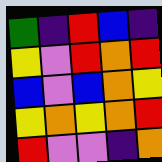[["green", "indigo", "red", "blue", "indigo"], ["yellow", "violet", "red", "orange", "red"], ["blue", "violet", "blue", "orange", "yellow"], ["yellow", "orange", "yellow", "orange", "red"], ["red", "violet", "violet", "indigo", "orange"]]